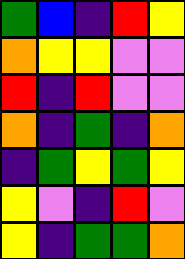[["green", "blue", "indigo", "red", "yellow"], ["orange", "yellow", "yellow", "violet", "violet"], ["red", "indigo", "red", "violet", "violet"], ["orange", "indigo", "green", "indigo", "orange"], ["indigo", "green", "yellow", "green", "yellow"], ["yellow", "violet", "indigo", "red", "violet"], ["yellow", "indigo", "green", "green", "orange"]]